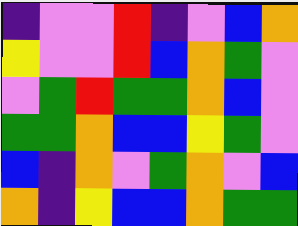[["indigo", "violet", "violet", "red", "indigo", "violet", "blue", "orange"], ["yellow", "violet", "violet", "red", "blue", "orange", "green", "violet"], ["violet", "green", "red", "green", "green", "orange", "blue", "violet"], ["green", "green", "orange", "blue", "blue", "yellow", "green", "violet"], ["blue", "indigo", "orange", "violet", "green", "orange", "violet", "blue"], ["orange", "indigo", "yellow", "blue", "blue", "orange", "green", "green"]]